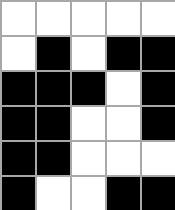[["white", "white", "white", "white", "white"], ["white", "black", "white", "black", "black"], ["black", "black", "black", "white", "black"], ["black", "black", "white", "white", "black"], ["black", "black", "white", "white", "white"], ["black", "white", "white", "black", "black"]]